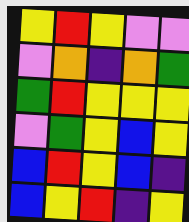[["yellow", "red", "yellow", "violet", "violet"], ["violet", "orange", "indigo", "orange", "green"], ["green", "red", "yellow", "yellow", "yellow"], ["violet", "green", "yellow", "blue", "yellow"], ["blue", "red", "yellow", "blue", "indigo"], ["blue", "yellow", "red", "indigo", "yellow"]]